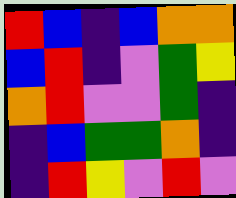[["red", "blue", "indigo", "blue", "orange", "orange"], ["blue", "red", "indigo", "violet", "green", "yellow"], ["orange", "red", "violet", "violet", "green", "indigo"], ["indigo", "blue", "green", "green", "orange", "indigo"], ["indigo", "red", "yellow", "violet", "red", "violet"]]